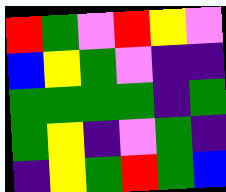[["red", "green", "violet", "red", "yellow", "violet"], ["blue", "yellow", "green", "violet", "indigo", "indigo"], ["green", "green", "green", "green", "indigo", "green"], ["green", "yellow", "indigo", "violet", "green", "indigo"], ["indigo", "yellow", "green", "red", "green", "blue"]]